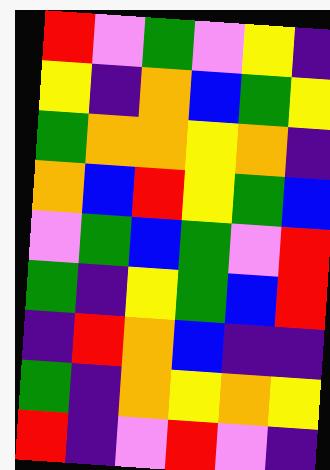[["red", "violet", "green", "violet", "yellow", "indigo"], ["yellow", "indigo", "orange", "blue", "green", "yellow"], ["green", "orange", "orange", "yellow", "orange", "indigo"], ["orange", "blue", "red", "yellow", "green", "blue"], ["violet", "green", "blue", "green", "violet", "red"], ["green", "indigo", "yellow", "green", "blue", "red"], ["indigo", "red", "orange", "blue", "indigo", "indigo"], ["green", "indigo", "orange", "yellow", "orange", "yellow"], ["red", "indigo", "violet", "red", "violet", "indigo"]]